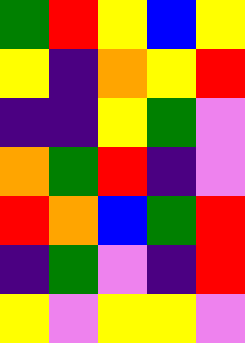[["green", "red", "yellow", "blue", "yellow"], ["yellow", "indigo", "orange", "yellow", "red"], ["indigo", "indigo", "yellow", "green", "violet"], ["orange", "green", "red", "indigo", "violet"], ["red", "orange", "blue", "green", "red"], ["indigo", "green", "violet", "indigo", "red"], ["yellow", "violet", "yellow", "yellow", "violet"]]